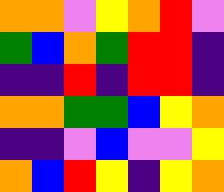[["orange", "orange", "violet", "yellow", "orange", "red", "violet"], ["green", "blue", "orange", "green", "red", "red", "indigo"], ["indigo", "indigo", "red", "indigo", "red", "red", "indigo"], ["orange", "orange", "green", "green", "blue", "yellow", "orange"], ["indigo", "indigo", "violet", "blue", "violet", "violet", "yellow"], ["orange", "blue", "red", "yellow", "indigo", "yellow", "orange"]]